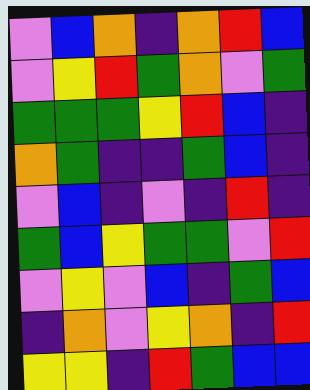[["violet", "blue", "orange", "indigo", "orange", "red", "blue"], ["violet", "yellow", "red", "green", "orange", "violet", "green"], ["green", "green", "green", "yellow", "red", "blue", "indigo"], ["orange", "green", "indigo", "indigo", "green", "blue", "indigo"], ["violet", "blue", "indigo", "violet", "indigo", "red", "indigo"], ["green", "blue", "yellow", "green", "green", "violet", "red"], ["violet", "yellow", "violet", "blue", "indigo", "green", "blue"], ["indigo", "orange", "violet", "yellow", "orange", "indigo", "red"], ["yellow", "yellow", "indigo", "red", "green", "blue", "blue"]]